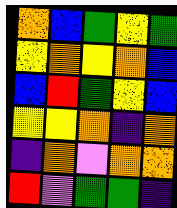[["orange", "blue", "green", "yellow", "green"], ["yellow", "orange", "yellow", "orange", "blue"], ["blue", "red", "green", "yellow", "blue"], ["yellow", "yellow", "orange", "indigo", "orange"], ["indigo", "orange", "violet", "orange", "orange"], ["red", "violet", "green", "green", "indigo"]]